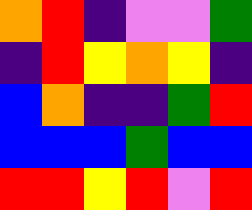[["orange", "red", "indigo", "violet", "violet", "green"], ["indigo", "red", "yellow", "orange", "yellow", "indigo"], ["blue", "orange", "indigo", "indigo", "green", "red"], ["blue", "blue", "blue", "green", "blue", "blue"], ["red", "red", "yellow", "red", "violet", "red"]]